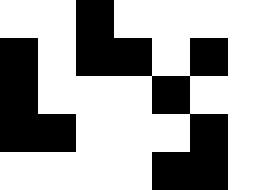[["white", "white", "black", "white", "white", "white", "white"], ["black", "white", "black", "black", "white", "black", "white"], ["black", "white", "white", "white", "black", "white", "white"], ["black", "black", "white", "white", "white", "black", "white"], ["white", "white", "white", "white", "black", "black", "white"]]